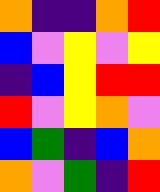[["orange", "indigo", "indigo", "orange", "red"], ["blue", "violet", "yellow", "violet", "yellow"], ["indigo", "blue", "yellow", "red", "red"], ["red", "violet", "yellow", "orange", "violet"], ["blue", "green", "indigo", "blue", "orange"], ["orange", "violet", "green", "indigo", "red"]]